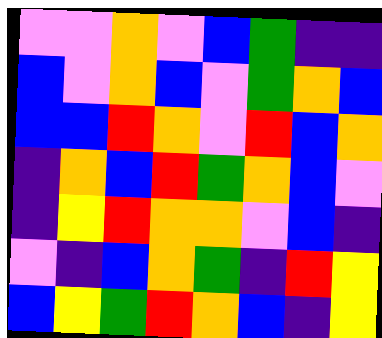[["violet", "violet", "orange", "violet", "blue", "green", "indigo", "indigo"], ["blue", "violet", "orange", "blue", "violet", "green", "orange", "blue"], ["blue", "blue", "red", "orange", "violet", "red", "blue", "orange"], ["indigo", "orange", "blue", "red", "green", "orange", "blue", "violet"], ["indigo", "yellow", "red", "orange", "orange", "violet", "blue", "indigo"], ["violet", "indigo", "blue", "orange", "green", "indigo", "red", "yellow"], ["blue", "yellow", "green", "red", "orange", "blue", "indigo", "yellow"]]